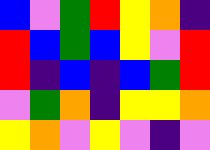[["blue", "violet", "green", "red", "yellow", "orange", "indigo"], ["red", "blue", "green", "blue", "yellow", "violet", "red"], ["red", "indigo", "blue", "indigo", "blue", "green", "red"], ["violet", "green", "orange", "indigo", "yellow", "yellow", "orange"], ["yellow", "orange", "violet", "yellow", "violet", "indigo", "violet"]]